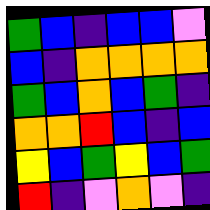[["green", "blue", "indigo", "blue", "blue", "violet"], ["blue", "indigo", "orange", "orange", "orange", "orange"], ["green", "blue", "orange", "blue", "green", "indigo"], ["orange", "orange", "red", "blue", "indigo", "blue"], ["yellow", "blue", "green", "yellow", "blue", "green"], ["red", "indigo", "violet", "orange", "violet", "indigo"]]